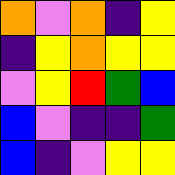[["orange", "violet", "orange", "indigo", "yellow"], ["indigo", "yellow", "orange", "yellow", "yellow"], ["violet", "yellow", "red", "green", "blue"], ["blue", "violet", "indigo", "indigo", "green"], ["blue", "indigo", "violet", "yellow", "yellow"]]